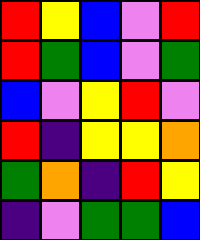[["red", "yellow", "blue", "violet", "red"], ["red", "green", "blue", "violet", "green"], ["blue", "violet", "yellow", "red", "violet"], ["red", "indigo", "yellow", "yellow", "orange"], ["green", "orange", "indigo", "red", "yellow"], ["indigo", "violet", "green", "green", "blue"]]